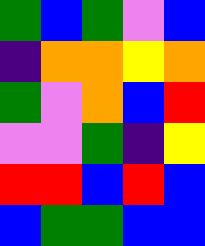[["green", "blue", "green", "violet", "blue"], ["indigo", "orange", "orange", "yellow", "orange"], ["green", "violet", "orange", "blue", "red"], ["violet", "violet", "green", "indigo", "yellow"], ["red", "red", "blue", "red", "blue"], ["blue", "green", "green", "blue", "blue"]]